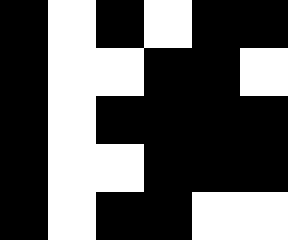[["black", "white", "black", "white", "black", "black"], ["black", "white", "white", "black", "black", "white"], ["black", "white", "black", "black", "black", "black"], ["black", "white", "white", "black", "black", "black"], ["black", "white", "black", "black", "white", "white"]]